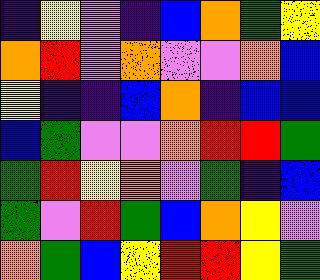[["indigo", "yellow", "violet", "indigo", "blue", "orange", "green", "yellow"], ["orange", "red", "violet", "orange", "violet", "violet", "orange", "blue"], ["yellow", "indigo", "indigo", "blue", "orange", "indigo", "blue", "blue"], ["blue", "green", "violet", "violet", "orange", "red", "red", "green"], ["green", "red", "yellow", "orange", "violet", "green", "indigo", "blue"], ["green", "violet", "red", "green", "blue", "orange", "yellow", "violet"], ["orange", "green", "blue", "yellow", "red", "red", "yellow", "green"]]